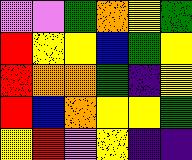[["violet", "violet", "green", "orange", "yellow", "green"], ["red", "yellow", "yellow", "blue", "green", "yellow"], ["red", "orange", "orange", "green", "indigo", "yellow"], ["red", "blue", "orange", "yellow", "yellow", "green"], ["yellow", "red", "violet", "yellow", "indigo", "indigo"]]